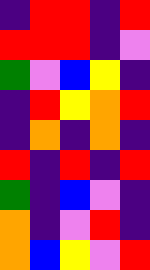[["indigo", "red", "red", "indigo", "red"], ["red", "red", "red", "indigo", "violet"], ["green", "violet", "blue", "yellow", "indigo"], ["indigo", "red", "yellow", "orange", "red"], ["indigo", "orange", "indigo", "orange", "indigo"], ["red", "indigo", "red", "indigo", "red"], ["green", "indigo", "blue", "violet", "indigo"], ["orange", "indigo", "violet", "red", "indigo"], ["orange", "blue", "yellow", "violet", "red"]]